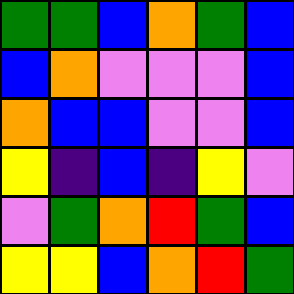[["green", "green", "blue", "orange", "green", "blue"], ["blue", "orange", "violet", "violet", "violet", "blue"], ["orange", "blue", "blue", "violet", "violet", "blue"], ["yellow", "indigo", "blue", "indigo", "yellow", "violet"], ["violet", "green", "orange", "red", "green", "blue"], ["yellow", "yellow", "blue", "orange", "red", "green"]]